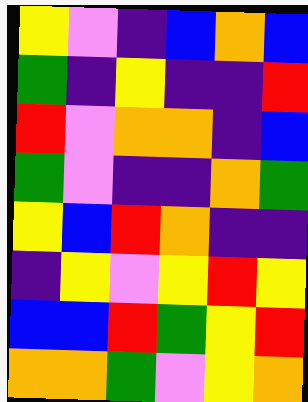[["yellow", "violet", "indigo", "blue", "orange", "blue"], ["green", "indigo", "yellow", "indigo", "indigo", "red"], ["red", "violet", "orange", "orange", "indigo", "blue"], ["green", "violet", "indigo", "indigo", "orange", "green"], ["yellow", "blue", "red", "orange", "indigo", "indigo"], ["indigo", "yellow", "violet", "yellow", "red", "yellow"], ["blue", "blue", "red", "green", "yellow", "red"], ["orange", "orange", "green", "violet", "yellow", "orange"]]